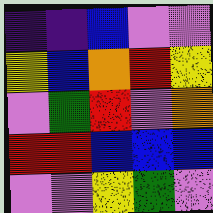[["indigo", "indigo", "blue", "violet", "violet"], ["yellow", "blue", "orange", "red", "yellow"], ["violet", "green", "red", "violet", "orange"], ["red", "red", "blue", "blue", "blue"], ["violet", "violet", "yellow", "green", "violet"]]